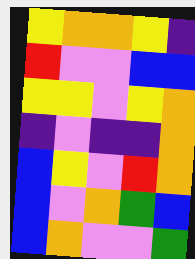[["yellow", "orange", "orange", "yellow", "indigo"], ["red", "violet", "violet", "blue", "blue"], ["yellow", "yellow", "violet", "yellow", "orange"], ["indigo", "violet", "indigo", "indigo", "orange"], ["blue", "yellow", "violet", "red", "orange"], ["blue", "violet", "orange", "green", "blue"], ["blue", "orange", "violet", "violet", "green"]]